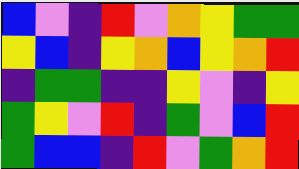[["blue", "violet", "indigo", "red", "violet", "orange", "yellow", "green", "green"], ["yellow", "blue", "indigo", "yellow", "orange", "blue", "yellow", "orange", "red"], ["indigo", "green", "green", "indigo", "indigo", "yellow", "violet", "indigo", "yellow"], ["green", "yellow", "violet", "red", "indigo", "green", "violet", "blue", "red"], ["green", "blue", "blue", "indigo", "red", "violet", "green", "orange", "red"]]